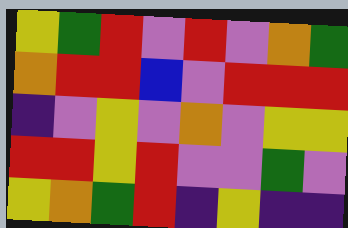[["yellow", "green", "red", "violet", "red", "violet", "orange", "green"], ["orange", "red", "red", "blue", "violet", "red", "red", "red"], ["indigo", "violet", "yellow", "violet", "orange", "violet", "yellow", "yellow"], ["red", "red", "yellow", "red", "violet", "violet", "green", "violet"], ["yellow", "orange", "green", "red", "indigo", "yellow", "indigo", "indigo"]]